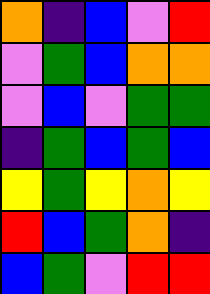[["orange", "indigo", "blue", "violet", "red"], ["violet", "green", "blue", "orange", "orange"], ["violet", "blue", "violet", "green", "green"], ["indigo", "green", "blue", "green", "blue"], ["yellow", "green", "yellow", "orange", "yellow"], ["red", "blue", "green", "orange", "indigo"], ["blue", "green", "violet", "red", "red"]]